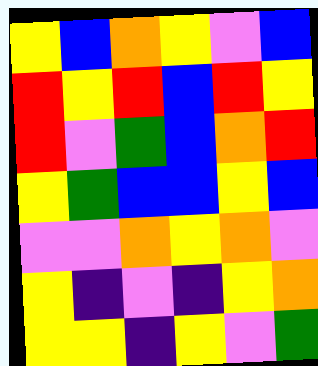[["yellow", "blue", "orange", "yellow", "violet", "blue"], ["red", "yellow", "red", "blue", "red", "yellow"], ["red", "violet", "green", "blue", "orange", "red"], ["yellow", "green", "blue", "blue", "yellow", "blue"], ["violet", "violet", "orange", "yellow", "orange", "violet"], ["yellow", "indigo", "violet", "indigo", "yellow", "orange"], ["yellow", "yellow", "indigo", "yellow", "violet", "green"]]